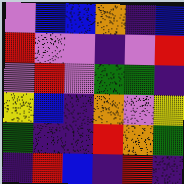[["violet", "blue", "blue", "orange", "indigo", "blue"], ["red", "violet", "violet", "indigo", "violet", "red"], ["violet", "red", "violet", "green", "green", "indigo"], ["yellow", "blue", "indigo", "orange", "violet", "yellow"], ["green", "indigo", "indigo", "red", "orange", "green"], ["indigo", "red", "blue", "indigo", "red", "indigo"]]